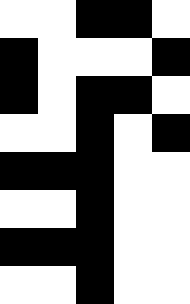[["white", "white", "black", "black", "white"], ["black", "white", "white", "white", "black"], ["black", "white", "black", "black", "white"], ["white", "white", "black", "white", "black"], ["black", "black", "black", "white", "white"], ["white", "white", "black", "white", "white"], ["black", "black", "black", "white", "white"], ["white", "white", "black", "white", "white"]]